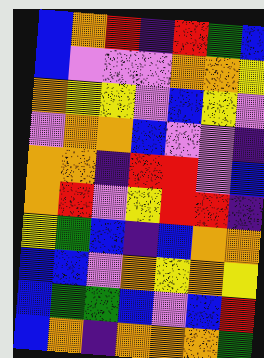[["blue", "orange", "red", "indigo", "red", "green", "blue"], ["blue", "violet", "violet", "violet", "orange", "orange", "yellow"], ["orange", "yellow", "yellow", "violet", "blue", "yellow", "violet"], ["violet", "orange", "orange", "blue", "violet", "violet", "indigo"], ["orange", "orange", "indigo", "red", "red", "violet", "blue"], ["orange", "red", "violet", "yellow", "red", "red", "indigo"], ["yellow", "green", "blue", "indigo", "blue", "orange", "orange"], ["blue", "blue", "violet", "orange", "yellow", "orange", "yellow"], ["blue", "green", "green", "blue", "violet", "blue", "red"], ["blue", "orange", "indigo", "orange", "orange", "orange", "green"]]